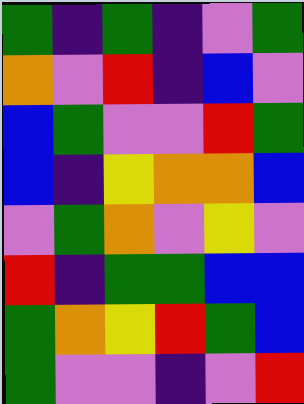[["green", "indigo", "green", "indigo", "violet", "green"], ["orange", "violet", "red", "indigo", "blue", "violet"], ["blue", "green", "violet", "violet", "red", "green"], ["blue", "indigo", "yellow", "orange", "orange", "blue"], ["violet", "green", "orange", "violet", "yellow", "violet"], ["red", "indigo", "green", "green", "blue", "blue"], ["green", "orange", "yellow", "red", "green", "blue"], ["green", "violet", "violet", "indigo", "violet", "red"]]